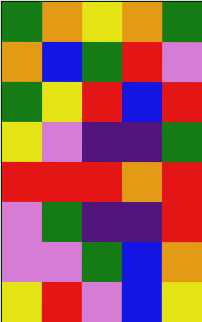[["green", "orange", "yellow", "orange", "green"], ["orange", "blue", "green", "red", "violet"], ["green", "yellow", "red", "blue", "red"], ["yellow", "violet", "indigo", "indigo", "green"], ["red", "red", "red", "orange", "red"], ["violet", "green", "indigo", "indigo", "red"], ["violet", "violet", "green", "blue", "orange"], ["yellow", "red", "violet", "blue", "yellow"]]